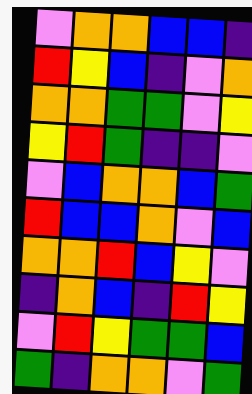[["violet", "orange", "orange", "blue", "blue", "indigo"], ["red", "yellow", "blue", "indigo", "violet", "orange"], ["orange", "orange", "green", "green", "violet", "yellow"], ["yellow", "red", "green", "indigo", "indigo", "violet"], ["violet", "blue", "orange", "orange", "blue", "green"], ["red", "blue", "blue", "orange", "violet", "blue"], ["orange", "orange", "red", "blue", "yellow", "violet"], ["indigo", "orange", "blue", "indigo", "red", "yellow"], ["violet", "red", "yellow", "green", "green", "blue"], ["green", "indigo", "orange", "orange", "violet", "green"]]